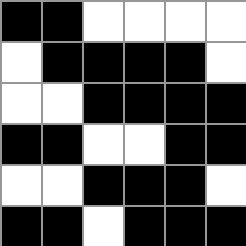[["black", "black", "white", "white", "white", "white"], ["white", "black", "black", "black", "black", "white"], ["white", "white", "black", "black", "black", "black"], ["black", "black", "white", "white", "black", "black"], ["white", "white", "black", "black", "black", "white"], ["black", "black", "white", "black", "black", "black"]]